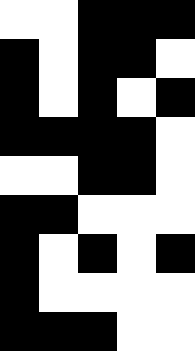[["white", "white", "black", "black", "black"], ["black", "white", "black", "black", "white"], ["black", "white", "black", "white", "black"], ["black", "black", "black", "black", "white"], ["white", "white", "black", "black", "white"], ["black", "black", "white", "white", "white"], ["black", "white", "black", "white", "black"], ["black", "white", "white", "white", "white"], ["black", "black", "black", "white", "white"]]